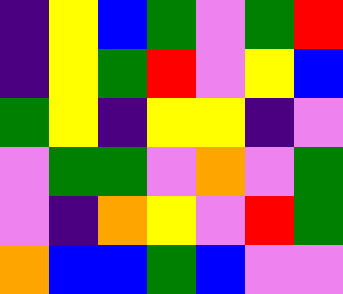[["indigo", "yellow", "blue", "green", "violet", "green", "red"], ["indigo", "yellow", "green", "red", "violet", "yellow", "blue"], ["green", "yellow", "indigo", "yellow", "yellow", "indigo", "violet"], ["violet", "green", "green", "violet", "orange", "violet", "green"], ["violet", "indigo", "orange", "yellow", "violet", "red", "green"], ["orange", "blue", "blue", "green", "blue", "violet", "violet"]]